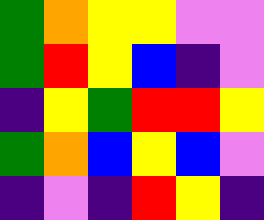[["green", "orange", "yellow", "yellow", "violet", "violet"], ["green", "red", "yellow", "blue", "indigo", "violet"], ["indigo", "yellow", "green", "red", "red", "yellow"], ["green", "orange", "blue", "yellow", "blue", "violet"], ["indigo", "violet", "indigo", "red", "yellow", "indigo"]]